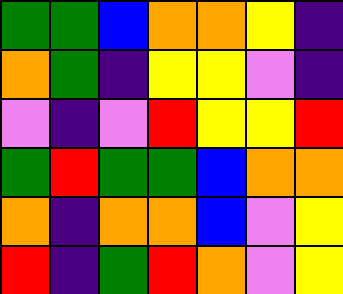[["green", "green", "blue", "orange", "orange", "yellow", "indigo"], ["orange", "green", "indigo", "yellow", "yellow", "violet", "indigo"], ["violet", "indigo", "violet", "red", "yellow", "yellow", "red"], ["green", "red", "green", "green", "blue", "orange", "orange"], ["orange", "indigo", "orange", "orange", "blue", "violet", "yellow"], ["red", "indigo", "green", "red", "orange", "violet", "yellow"]]